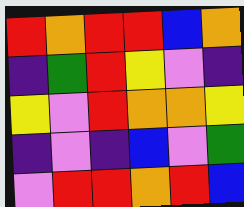[["red", "orange", "red", "red", "blue", "orange"], ["indigo", "green", "red", "yellow", "violet", "indigo"], ["yellow", "violet", "red", "orange", "orange", "yellow"], ["indigo", "violet", "indigo", "blue", "violet", "green"], ["violet", "red", "red", "orange", "red", "blue"]]